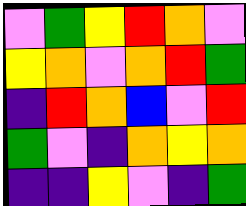[["violet", "green", "yellow", "red", "orange", "violet"], ["yellow", "orange", "violet", "orange", "red", "green"], ["indigo", "red", "orange", "blue", "violet", "red"], ["green", "violet", "indigo", "orange", "yellow", "orange"], ["indigo", "indigo", "yellow", "violet", "indigo", "green"]]